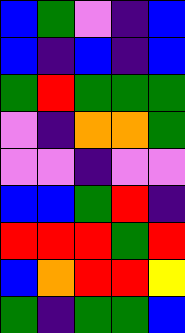[["blue", "green", "violet", "indigo", "blue"], ["blue", "indigo", "blue", "indigo", "blue"], ["green", "red", "green", "green", "green"], ["violet", "indigo", "orange", "orange", "green"], ["violet", "violet", "indigo", "violet", "violet"], ["blue", "blue", "green", "red", "indigo"], ["red", "red", "red", "green", "red"], ["blue", "orange", "red", "red", "yellow"], ["green", "indigo", "green", "green", "blue"]]